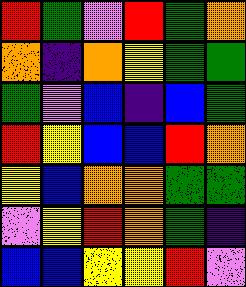[["red", "green", "violet", "red", "green", "orange"], ["orange", "indigo", "orange", "yellow", "green", "green"], ["green", "violet", "blue", "indigo", "blue", "green"], ["red", "yellow", "blue", "blue", "red", "orange"], ["yellow", "blue", "orange", "orange", "green", "green"], ["violet", "yellow", "red", "orange", "green", "indigo"], ["blue", "blue", "yellow", "yellow", "red", "violet"]]